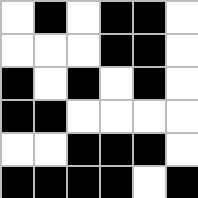[["white", "black", "white", "black", "black", "white"], ["white", "white", "white", "black", "black", "white"], ["black", "white", "black", "white", "black", "white"], ["black", "black", "white", "white", "white", "white"], ["white", "white", "black", "black", "black", "white"], ["black", "black", "black", "black", "white", "black"]]